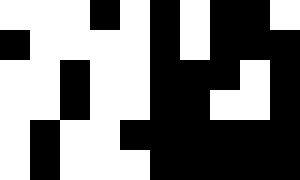[["white", "white", "white", "black", "white", "black", "white", "black", "black", "white"], ["black", "white", "white", "white", "white", "black", "white", "black", "black", "black"], ["white", "white", "black", "white", "white", "black", "black", "black", "white", "black"], ["white", "white", "black", "white", "white", "black", "black", "white", "white", "black"], ["white", "black", "white", "white", "black", "black", "black", "black", "black", "black"], ["white", "black", "white", "white", "white", "black", "black", "black", "black", "black"]]